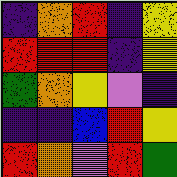[["indigo", "orange", "red", "indigo", "yellow"], ["red", "red", "red", "indigo", "yellow"], ["green", "orange", "yellow", "violet", "indigo"], ["indigo", "indigo", "blue", "red", "yellow"], ["red", "orange", "violet", "red", "green"]]